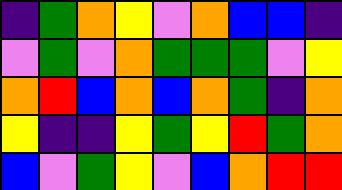[["indigo", "green", "orange", "yellow", "violet", "orange", "blue", "blue", "indigo"], ["violet", "green", "violet", "orange", "green", "green", "green", "violet", "yellow"], ["orange", "red", "blue", "orange", "blue", "orange", "green", "indigo", "orange"], ["yellow", "indigo", "indigo", "yellow", "green", "yellow", "red", "green", "orange"], ["blue", "violet", "green", "yellow", "violet", "blue", "orange", "red", "red"]]